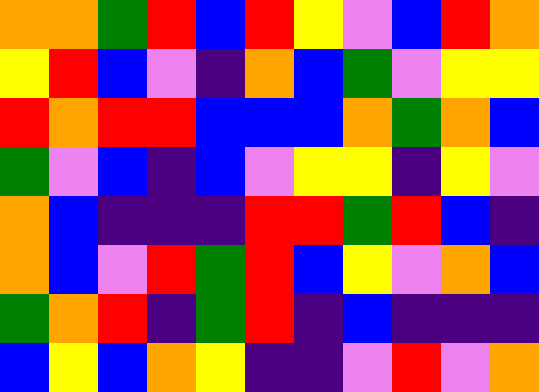[["orange", "orange", "green", "red", "blue", "red", "yellow", "violet", "blue", "red", "orange"], ["yellow", "red", "blue", "violet", "indigo", "orange", "blue", "green", "violet", "yellow", "yellow"], ["red", "orange", "red", "red", "blue", "blue", "blue", "orange", "green", "orange", "blue"], ["green", "violet", "blue", "indigo", "blue", "violet", "yellow", "yellow", "indigo", "yellow", "violet"], ["orange", "blue", "indigo", "indigo", "indigo", "red", "red", "green", "red", "blue", "indigo"], ["orange", "blue", "violet", "red", "green", "red", "blue", "yellow", "violet", "orange", "blue"], ["green", "orange", "red", "indigo", "green", "red", "indigo", "blue", "indigo", "indigo", "indigo"], ["blue", "yellow", "blue", "orange", "yellow", "indigo", "indigo", "violet", "red", "violet", "orange"]]